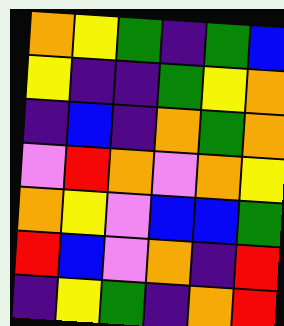[["orange", "yellow", "green", "indigo", "green", "blue"], ["yellow", "indigo", "indigo", "green", "yellow", "orange"], ["indigo", "blue", "indigo", "orange", "green", "orange"], ["violet", "red", "orange", "violet", "orange", "yellow"], ["orange", "yellow", "violet", "blue", "blue", "green"], ["red", "blue", "violet", "orange", "indigo", "red"], ["indigo", "yellow", "green", "indigo", "orange", "red"]]